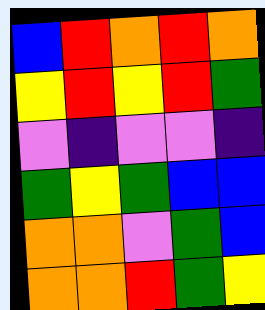[["blue", "red", "orange", "red", "orange"], ["yellow", "red", "yellow", "red", "green"], ["violet", "indigo", "violet", "violet", "indigo"], ["green", "yellow", "green", "blue", "blue"], ["orange", "orange", "violet", "green", "blue"], ["orange", "orange", "red", "green", "yellow"]]